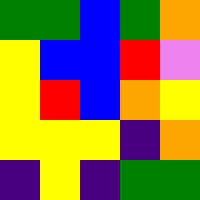[["green", "green", "blue", "green", "orange"], ["yellow", "blue", "blue", "red", "violet"], ["yellow", "red", "blue", "orange", "yellow"], ["yellow", "yellow", "yellow", "indigo", "orange"], ["indigo", "yellow", "indigo", "green", "green"]]